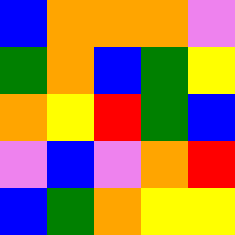[["blue", "orange", "orange", "orange", "violet"], ["green", "orange", "blue", "green", "yellow"], ["orange", "yellow", "red", "green", "blue"], ["violet", "blue", "violet", "orange", "red"], ["blue", "green", "orange", "yellow", "yellow"]]